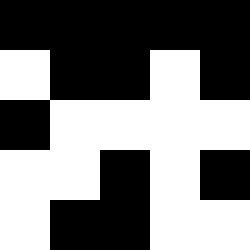[["black", "black", "black", "black", "black"], ["white", "black", "black", "white", "black"], ["black", "white", "white", "white", "white"], ["white", "white", "black", "white", "black"], ["white", "black", "black", "white", "white"]]